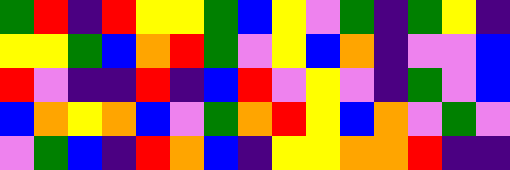[["green", "red", "indigo", "red", "yellow", "yellow", "green", "blue", "yellow", "violet", "green", "indigo", "green", "yellow", "indigo"], ["yellow", "yellow", "green", "blue", "orange", "red", "green", "violet", "yellow", "blue", "orange", "indigo", "violet", "violet", "blue"], ["red", "violet", "indigo", "indigo", "red", "indigo", "blue", "red", "violet", "yellow", "violet", "indigo", "green", "violet", "blue"], ["blue", "orange", "yellow", "orange", "blue", "violet", "green", "orange", "red", "yellow", "blue", "orange", "violet", "green", "violet"], ["violet", "green", "blue", "indigo", "red", "orange", "blue", "indigo", "yellow", "yellow", "orange", "orange", "red", "indigo", "indigo"]]